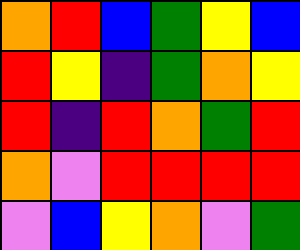[["orange", "red", "blue", "green", "yellow", "blue"], ["red", "yellow", "indigo", "green", "orange", "yellow"], ["red", "indigo", "red", "orange", "green", "red"], ["orange", "violet", "red", "red", "red", "red"], ["violet", "blue", "yellow", "orange", "violet", "green"]]